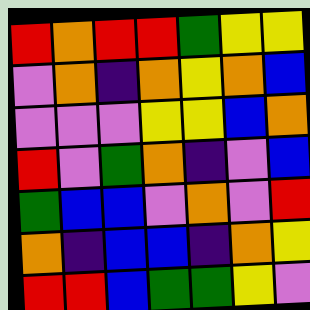[["red", "orange", "red", "red", "green", "yellow", "yellow"], ["violet", "orange", "indigo", "orange", "yellow", "orange", "blue"], ["violet", "violet", "violet", "yellow", "yellow", "blue", "orange"], ["red", "violet", "green", "orange", "indigo", "violet", "blue"], ["green", "blue", "blue", "violet", "orange", "violet", "red"], ["orange", "indigo", "blue", "blue", "indigo", "orange", "yellow"], ["red", "red", "blue", "green", "green", "yellow", "violet"]]